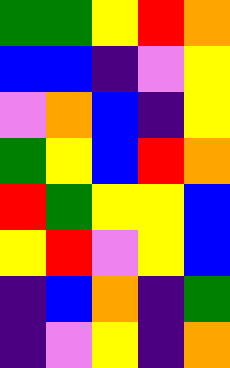[["green", "green", "yellow", "red", "orange"], ["blue", "blue", "indigo", "violet", "yellow"], ["violet", "orange", "blue", "indigo", "yellow"], ["green", "yellow", "blue", "red", "orange"], ["red", "green", "yellow", "yellow", "blue"], ["yellow", "red", "violet", "yellow", "blue"], ["indigo", "blue", "orange", "indigo", "green"], ["indigo", "violet", "yellow", "indigo", "orange"]]